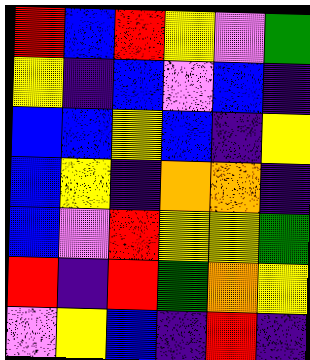[["red", "blue", "red", "yellow", "violet", "green"], ["yellow", "indigo", "blue", "violet", "blue", "indigo"], ["blue", "blue", "yellow", "blue", "indigo", "yellow"], ["blue", "yellow", "indigo", "orange", "orange", "indigo"], ["blue", "violet", "red", "yellow", "yellow", "green"], ["red", "indigo", "red", "green", "orange", "yellow"], ["violet", "yellow", "blue", "indigo", "red", "indigo"]]